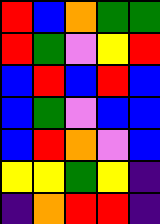[["red", "blue", "orange", "green", "green"], ["red", "green", "violet", "yellow", "red"], ["blue", "red", "blue", "red", "blue"], ["blue", "green", "violet", "blue", "blue"], ["blue", "red", "orange", "violet", "blue"], ["yellow", "yellow", "green", "yellow", "indigo"], ["indigo", "orange", "red", "red", "indigo"]]